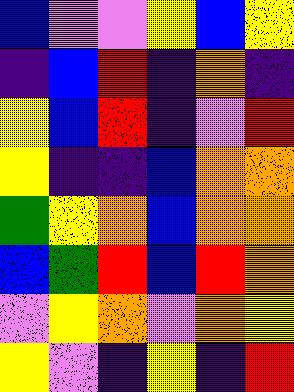[["blue", "violet", "violet", "yellow", "blue", "yellow"], ["indigo", "blue", "red", "indigo", "orange", "indigo"], ["yellow", "blue", "red", "indigo", "violet", "red"], ["yellow", "indigo", "indigo", "blue", "orange", "orange"], ["green", "yellow", "orange", "blue", "orange", "orange"], ["blue", "green", "red", "blue", "red", "orange"], ["violet", "yellow", "orange", "violet", "orange", "yellow"], ["yellow", "violet", "indigo", "yellow", "indigo", "red"]]